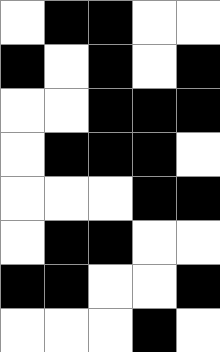[["white", "black", "black", "white", "white"], ["black", "white", "black", "white", "black"], ["white", "white", "black", "black", "black"], ["white", "black", "black", "black", "white"], ["white", "white", "white", "black", "black"], ["white", "black", "black", "white", "white"], ["black", "black", "white", "white", "black"], ["white", "white", "white", "black", "white"]]